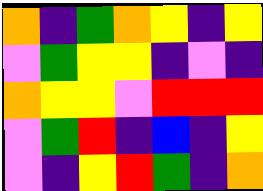[["orange", "indigo", "green", "orange", "yellow", "indigo", "yellow"], ["violet", "green", "yellow", "yellow", "indigo", "violet", "indigo"], ["orange", "yellow", "yellow", "violet", "red", "red", "red"], ["violet", "green", "red", "indigo", "blue", "indigo", "yellow"], ["violet", "indigo", "yellow", "red", "green", "indigo", "orange"]]